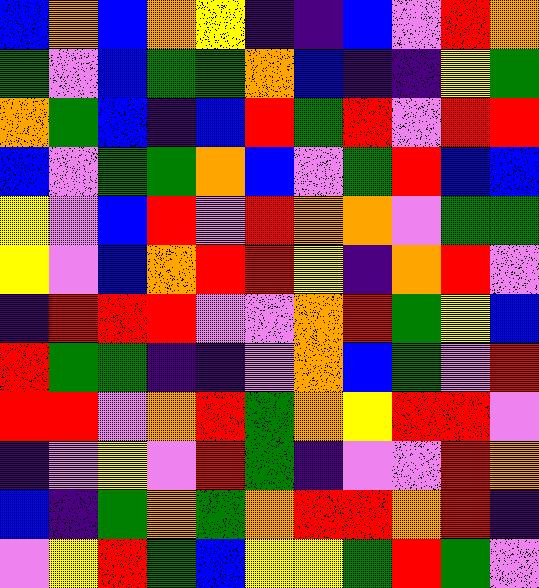[["blue", "orange", "blue", "orange", "yellow", "indigo", "indigo", "blue", "violet", "red", "orange"], ["green", "violet", "blue", "green", "green", "orange", "blue", "indigo", "indigo", "yellow", "green"], ["orange", "green", "blue", "indigo", "blue", "red", "green", "red", "violet", "red", "red"], ["blue", "violet", "green", "green", "orange", "blue", "violet", "green", "red", "blue", "blue"], ["yellow", "violet", "blue", "red", "violet", "red", "orange", "orange", "violet", "green", "green"], ["yellow", "violet", "blue", "orange", "red", "red", "yellow", "indigo", "orange", "red", "violet"], ["indigo", "red", "red", "red", "violet", "violet", "orange", "red", "green", "yellow", "blue"], ["red", "green", "green", "indigo", "indigo", "violet", "orange", "blue", "green", "violet", "red"], ["red", "red", "violet", "orange", "red", "green", "orange", "yellow", "red", "red", "violet"], ["indigo", "violet", "yellow", "violet", "red", "green", "indigo", "violet", "violet", "red", "orange"], ["blue", "indigo", "green", "orange", "green", "orange", "red", "red", "orange", "red", "indigo"], ["violet", "yellow", "red", "green", "blue", "yellow", "yellow", "green", "red", "green", "violet"]]